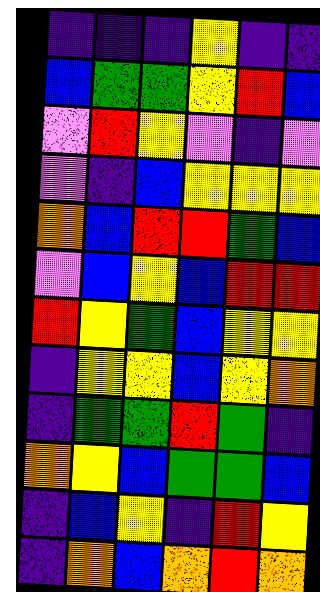[["indigo", "indigo", "indigo", "yellow", "indigo", "indigo"], ["blue", "green", "green", "yellow", "red", "blue"], ["violet", "red", "yellow", "violet", "indigo", "violet"], ["violet", "indigo", "blue", "yellow", "yellow", "yellow"], ["orange", "blue", "red", "red", "green", "blue"], ["violet", "blue", "yellow", "blue", "red", "red"], ["red", "yellow", "green", "blue", "yellow", "yellow"], ["indigo", "yellow", "yellow", "blue", "yellow", "orange"], ["indigo", "green", "green", "red", "green", "indigo"], ["orange", "yellow", "blue", "green", "green", "blue"], ["indigo", "blue", "yellow", "indigo", "red", "yellow"], ["indigo", "orange", "blue", "orange", "red", "orange"]]